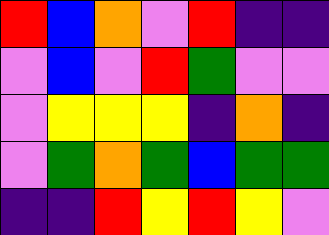[["red", "blue", "orange", "violet", "red", "indigo", "indigo"], ["violet", "blue", "violet", "red", "green", "violet", "violet"], ["violet", "yellow", "yellow", "yellow", "indigo", "orange", "indigo"], ["violet", "green", "orange", "green", "blue", "green", "green"], ["indigo", "indigo", "red", "yellow", "red", "yellow", "violet"]]